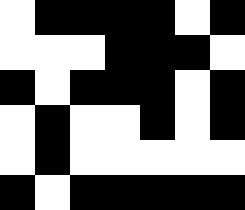[["white", "black", "black", "black", "black", "white", "black"], ["white", "white", "white", "black", "black", "black", "white"], ["black", "white", "black", "black", "black", "white", "black"], ["white", "black", "white", "white", "black", "white", "black"], ["white", "black", "white", "white", "white", "white", "white"], ["black", "white", "black", "black", "black", "black", "black"]]